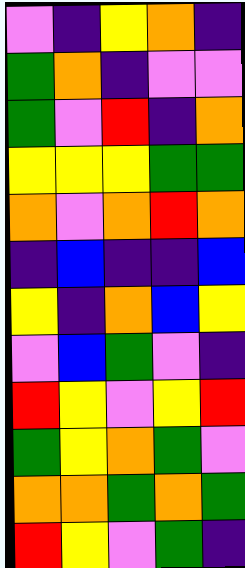[["violet", "indigo", "yellow", "orange", "indigo"], ["green", "orange", "indigo", "violet", "violet"], ["green", "violet", "red", "indigo", "orange"], ["yellow", "yellow", "yellow", "green", "green"], ["orange", "violet", "orange", "red", "orange"], ["indigo", "blue", "indigo", "indigo", "blue"], ["yellow", "indigo", "orange", "blue", "yellow"], ["violet", "blue", "green", "violet", "indigo"], ["red", "yellow", "violet", "yellow", "red"], ["green", "yellow", "orange", "green", "violet"], ["orange", "orange", "green", "orange", "green"], ["red", "yellow", "violet", "green", "indigo"]]